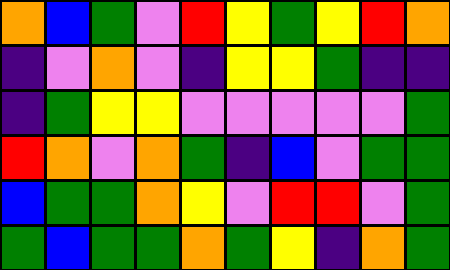[["orange", "blue", "green", "violet", "red", "yellow", "green", "yellow", "red", "orange"], ["indigo", "violet", "orange", "violet", "indigo", "yellow", "yellow", "green", "indigo", "indigo"], ["indigo", "green", "yellow", "yellow", "violet", "violet", "violet", "violet", "violet", "green"], ["red", "orange", "violet", "orange", "green", "indigo", "blue", "violet", "green", "green"], ["blue", "green", "green", "orange", "yellow", "violet", "red", "red", "violet", "green"], ["green", "blue", "green", "green", "orange", "green", "yellow", "indigo", "orange", "green"]]